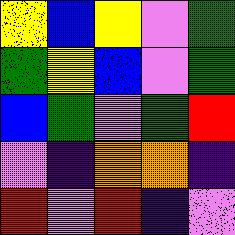[["yellow", "blue", "yellow", "violet", "green"], ["green", "yellow", "blue", "violet", "green"], ["blue", "green", "violet", "green", "red"], ["violet", "indigo", "orange", "orange", "indigo"], ["red", "violet", "red", "indigo", "violet"]]